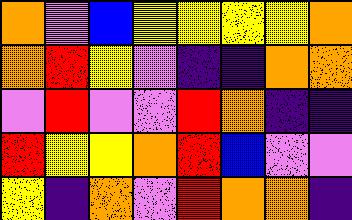[["orange", "violet", "blue", "yellow", "yellow", "yellow", "yellow", "orange"], ["orange", "red", "yellow", "violet", "indigo", "indigo", "orange", "orange"], ["violet", "red", "violet", "violet", "red", "orange", "indigo", "indigo"], ["red", "yellow", "yellow", "orange", "red", "blue", "violet", "violet"], ["yellow", "indigo", "orange", "violet", "red", "orange", "orange", "indigo"]]